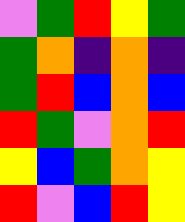[["violet", "green", "red", "yellow", "green"], ["green", "orange", "indigo", "orange", "indigo"], ["green", "red", "blue", "orange", "blue"], ["red", "green", "violet", "orange", "red"], ["yellow", "blue", "green", "orange", "yellow"], ["red", "violet", "blue", "red", "yellow"]]